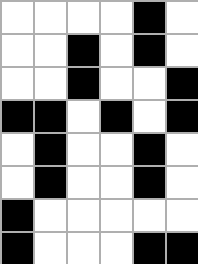[["white", "white", "white", "white", "black", "white"], ["white", "white", "black", "white", "black", "white"], ["white", "white", "black", "white", "white", "black"], ["black", "black", "white", "black", "white", "black"], ["white", "black", "white", "white", "black", "white"], ["white", "black", "white", "white", "black", "white"], ["black", "white", "white", "white", "white", "white"], ["black", "white", "white", "white", "black", "black"]]